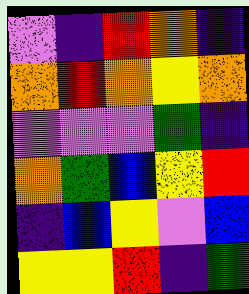[["violet", "indigo", "red", "orange", "indigo"], ["orange", "red", "orange", "yellow", "orange"], ["violet", "violet", "violet", "green", "indigo"], ["orange", "green", "blue", "yellow", "red"], ["indigo", "blue", "yellow", "violet", "blue"], ["yellow", "yellow", "red", "indigo", "green"]]